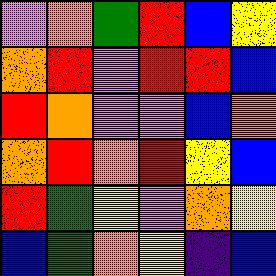[["violet", "orange", "green", "red", "blue", "yellow"], ["orange", "red", "violet", "red", "red", "blue"], ["red", "orange", "violet", "violet", "blue", "orange"], ["orange", "red", "orange", "red", "yellow", "blue"], ["red", "green", "yellow", "violet", "orange", "yellow"], ["blue", "green", "orange", "yellow", "indigo", "blue"]]